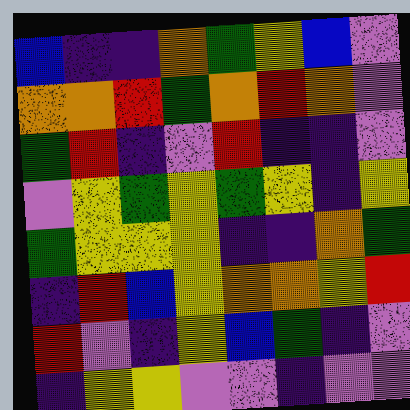[["blue", "indigo", "indigo", "orange", "green", "yellow", "blue", "violet"], ["orange", "orange", "red", "green", "orange", "red", "orange", "violet"], ["green", "red", "indigo", "violet", "red", "indigo", "indigo", "violet"], ["violet", "yellow", "green", "yellow", "green", "yellow", "indigo", "yellow"], ["green", "yellow", "yellow", "yellow", "indigo", "indigo", "orange", "green"], ["indigo", "red", "blue", "yellow", "orange", "orange", "yellow", "red"], ["red", "violet", "indigo", "yellow", "blue", "green", "indigo", "violet"], ["indigo", "yellow", "yellow", "violet", "violet", "indigo", "violet", "violet"]]